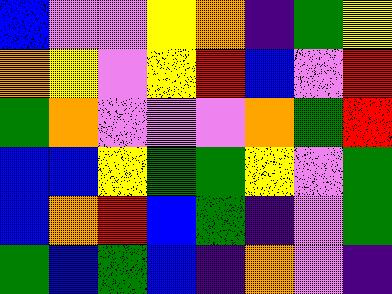[["blue", "violet", "violet", "yellow", "orange", "indigo", "green", "yellow"], ["orange", "yellow", "violet", "yellow", "red", "blue", "violet", "red"], ["green", "orange", "violet", "violet", "violet", "orange", "green", "red"], ["blue", "blue", "yellow", "green", "green", "yellow", "violet", "green"], ["blue", "orange", "red", "blue", "green", "indigo", "violet", "green"], ["green", "blue", "green", "blue", "indigo", "orange", "violet", "indigo"]]